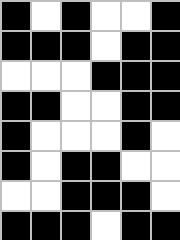[["black", "white", "black", "white", "white", "black"], ["black", "black", "black", "white", "black", "black"], ["white", "white", "white", "black", "black", "black"], ["black", "black", "white", "white", "black", "black"], ["black", "white", "white", "white", "black", "white"], ["black", "white", "black", "black", "white", "white"], ["white", "white", "black", "black", "black", "white"], ["black", "black", "black", "white", "black", "black"]]